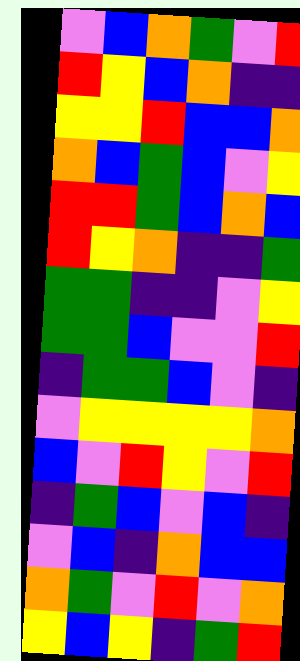[["violet", "blue", "orange", "green", "violet", "red"], ["red", "yellow", "blue", "orange", "indigo", "indigo"], ["yellow", "yellow", "red", "blue", "blue", "orange"], ["orange", "blue", "green", "blue", "violet", "yellow"], ["red", "red", "green", "blue", "orange", "blue"], ["red", "yellow", "orange", "indigo", "indigo", "green"], ["green", "green", "indigo", "indigo", "violet", "yellow"], ["green", "green", "blue", "violet", "violet", "red"], ["indigo", "green", "green", "blue", "violet", "indigo"], ["violet", "yellow", "yellow", "yellow", "yellow", "orange"], ["blue", "violet", "red", "yellow", "violet", "red"], ["indigo", "green", "blue", "violet", "blue", "indigo"], ["violet", "blue", "indigo", "orange", "blue", "blue"], ["orange", "green", "violet", "red", "violet", "orange"], ["yellow", "blue", "yellow", "indigo", "green", "red"]]